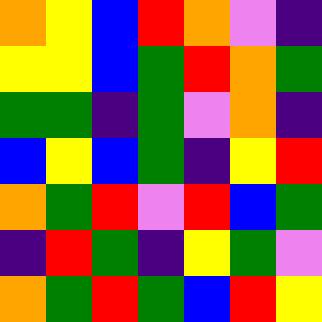[["orange", "yellow", "blue", "red", "orange", "violet", "indigo"], ["yellow", "yellow", "blue", "green", "red", "orange", "green"], ["green", "green", "indigo", "green", "violet", "orange", "indigo"], ["blue", "yellow", "blue", "green", "indigo", "yellow", "red"], ["orange", "green", "red", "violet", "red", "blue", "green"], ["indigo", "red", "green", "indigo", "yellow", "green", "violet"], ["orange", "green", "red", "green", "blue", "red", "yellow"]]